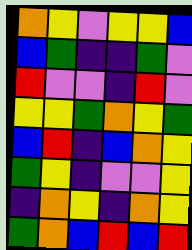[["orange", "yellow", "violet", "yellow", "yellow", "blue"], ["blue", "green", "indigo", "indigo", "green", "violet"], ["red", "violet", "violet", "indigo", "red", "violet"], ["yellow", "yellow", "green", "orange", "yellow", "green"], ["blue", "red", "indigo", "blue", "orange", "yellow"], ["green", "yellow", "indigo", "violet", "violet", "yellow"], ["indigo", "orange", "yellow", "indigo", "orange", "yellow"], ["green", "orange", "blue", "red", "blue", "red"]]